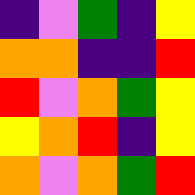[["indigo", "violet", "green", "indigo", "yellow"], ["orange", "orange", "indigo", "indigo", "red"], ["red", "violet", "orange", "green", "yellow"], ["yellow", "orange", "red", "indigo", "yellow"], ["orange", "violet", "orange", "green", "red"]]